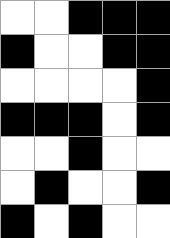[["white", "white", "black", "black", "black"], ["black", "white", "white", "black", "black"], ["white", "white", "white", "white", "black"], ["black", "black", "black", "white", "black"], ["white", "white", "black", "white", "white"], ["white", "black", "white", "white", "black"], ["black", "white", "black", "white", "white"]]